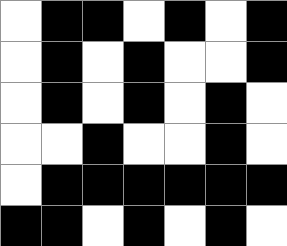[["white", "black", "black", "white", "black", "white", "black"], ["white", "black", "white", "black", "white", "white", "black"], ["white", "black", "white", "black", "white", "black", "white"], ["white", "white", "black", "white", "white", "black", "white"], ["white", "black", "black", "black", "black", "black", "black"], ["black", "black", "white", "black", "white", "black", "white"]]